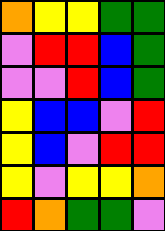[["orange", "yellow", "yellow", "green", "green"], ["violet", "red", "red", "blue", "green"], ["violet", "violet", "red", "blue", "green"], ["yellow", "blue", "blue", "violet", "red"], ["yellow", "blue", "violet", "red", "red"], ["yellow", "violet", "yellow", "yellow", "orange"], ["red", "orange", "green", "green", "violet"]]